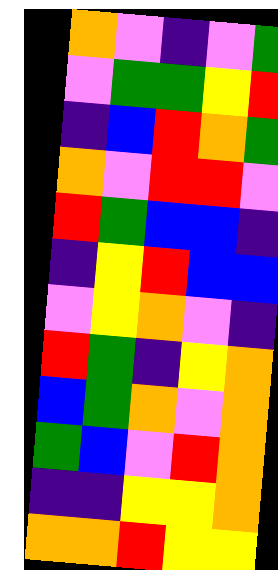[["orange", "violet", "indigo", "violet", "green"], ["violet", "green", "green", "yellow", "red"], ["indigo", "blue", "red", "orange", "green"], ["orange", "violet", "red", "red", "violet"], ["red", "green", "blue", "blue", "indigo"], ["indigo", "yellow", "red", "blue", "blue"], ["violet", "yellow", "orange", "violet", "indigo"], ["red", "green", "indigo", "yellow", "orange"], ["blue", "green", "orange", "violet", "orange"], ["green", "blue", "violet", "red", "orange"], ["indigo", "indigo", "yellow", "yellow", "orange"], ["orange", "orange", "red", "yellow", "yellow"]]